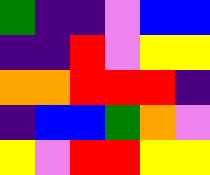[["green", "indigo", "indigo", "violet", "blue", "blue"], ["indigo", "indigo", "red", "violet", "yellow", "yellow"], ["orange", "orange", "red", "red", "red", "indigo"], ["indigo", "blue", "blue", "green", "orange", "violet"], ["yellow", "violet", "red", "red", "yellow", "yellow"]]